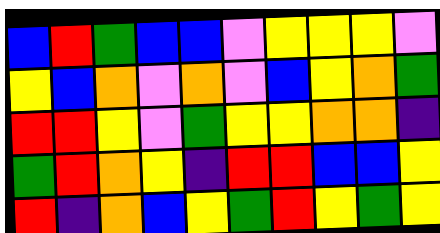[["blue", "red", "green", "blue", "blue", "violet", "yellow", "yellow", "yellow", "violet"], ["yellow", "blue", "orange", "violet", "orange", "violet", "blue", "yellow", "orange", "green"], ["red", "red", "yellow", "violet", "green", "yellow", "yellow", "orange", "orange", "indigo"], ["green", "red", "orange", "yellow", "indigo", "red", "red", "blue", "blue", "yellow"], ["red", "indigo", "orange", "blue", "yellow", "green", "red", "yellow", "green", "yellow"]]